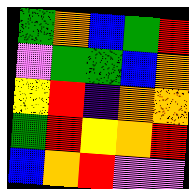[["green", "orange", "blue", "green", "red"], ["violet", "green", "green", "blue", "orange"], ["yellow", "red", "indigo", "orange", "orange"], ["green", "red", "yellow", "orange", "red"], ["blue", "orange", "red", "violet", "violet"]]